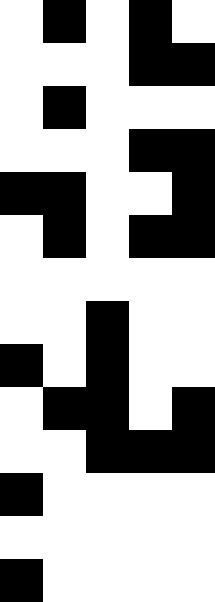[["white", "black", "white", "black", "white"], ["white", "white", "white", "black", "black"], ["white", "black", "white", "white", "white"], ["white", "white", "white", "black", "black"], ["black", "black", "white", "white", "black"], ["white", "black", "white", "black", "black"], ["white", "white", "white", "white", "white"], ["white", "white", "black", "white", "white"], ["black", "white", "black", "white", "white"], ["white", "black", "black", "white", "black"], ["white", "white", "black", "black", "black"], ["black", "white", "white", "white", "white"], ["white", "white", "white", "white", "white"], ["black", "white", "white", "white", "white"]]